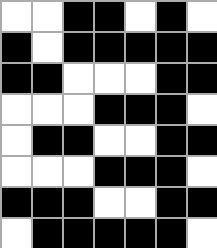[["white", "white", "black", "black", "white", "black", "white"], ["black", "white", "black", "black", "black", "black", "black"], ["black", "black", "white", "white", "white", "black", "black"], ["white", "white", "white", "black", "black", "black", "white"], ["white", "black", "black", "white", "white", "black", "black"], ["white", "white", "white", "black", "black", "black", "white"], ["black", "black", "black", "white", "white", "black", "black"], ["white", "black", "black", "black", "black", "black", "white"]]